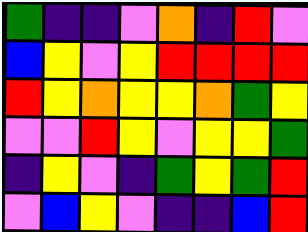[["green", "indigo", "indigo", "violet", "orange", "indigo", "red", "violet"], ["blue", "yellow", "violet", "yellow", "red", "red", "red", "red"], ["red", "yellow", "orange", "yellow", "yellow", "orange", "green", "yellow"], ["violet", "violet", "red", "yellow", "violet", "yellow", "yellow", "green"], ["indigo", "yellow", "violet", "indigo", "green", "yellow", "green", "red"], ["violet", "blue", "yellow", "violet", "indigo", "indigo", "blue", "red"]]